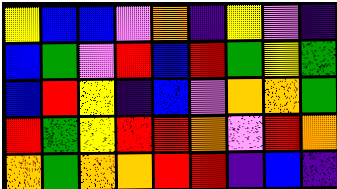[["yellow", "blue", "blue", "violet", "orange", "indigo", "yellow", "violet", "indigo"], ["blue", "green", "violet", "red", "blue", "red", "green", "yellow", "green"], ["blue", "red", "yellow", "indigo", "blue", "violet", "orange", "orange", "green"], ["red", "green", "yellow", "red", "red", "orange", "violet", "red", "orange"], ["orange", "green", "orange", "orange", "red", "red", "indigo", "blue", "indigo"]]